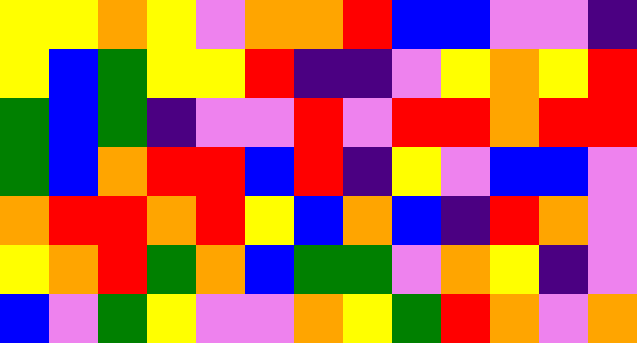[["yellow", "yellow", "orange", "yellow", "violet", "orange", "orange", "red", "blue", "blue", "violet", "violet", "indigo"], ["yellow", "blue", "green", "yellow", "yellow", "red", "indigo", "indigo", "violet", "yellow", "orange", "yellow", "red"], ["green", "blue", "green", "indigo", "violet", "violet", "red", "violet", "red", "red", "orange", "red", "red"], ["green", "blue", "orange", "red", "red", "blue", "red", "indigo", "yellow", "violet", "blue", "blue", "violet"], ["orange", "red", "red", "orange", "red", "yellow", "blue", "orange", "blue", "indigo", "red", "orange", "violet"], ["yellow", "orange", "red", "green", "orange", "blue", "green", "green", "violet", "orange", "yellow", "indigo", "violet"], ["blue", "violet", "green", "yellow", "violet", "violet", "orange", "yellow", "green", "red", "orange", "violet", "orange"]]